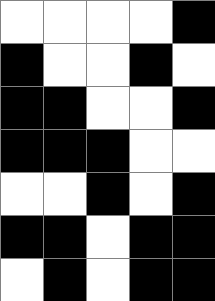[["white", "white", "white", "white", "black"], ["black", "white", "white", "black", "white"], ["black", "black", "white", "white", "black"], ["black", "black", "black", "white", "white"], ["white", "white", "black", "white", "black"], ["black", "black", "white", "black", "black"], ["white", "black", "white", "black", "black"]]